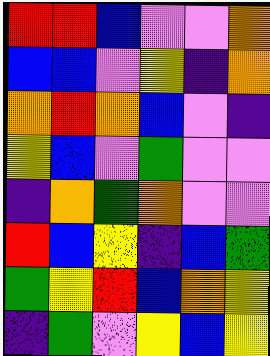[["red", "red", "blue", "violet", "violet", "orange"], ["blue", "blue", "violet", "yellow", "indigo", "orange"], ["orange", "red", "orange", "blue", "violet", "indigo"], ["yellow", "blue", "violet", "green", "violet", "violet"], ["indigo", "orange", "green", "orange", "violet", "violet"], ["red", "blue", "yellow", "indigo", "blue", "green"], ["green", "yellow", "red", "blue", "orange", "yellow"], ["indigo", "green", "violet", "yellow", "blue", "yellow"]]